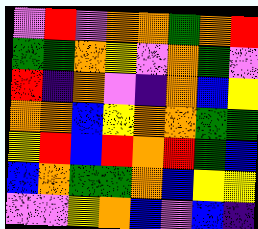[["violet", "red", "violet", "orange", "orange", "green", "orange", "red"], ["green", "green", "orange", "yellow", "violet", "orange", "green", "violet"], ["red", "indigo", "orange", "violet", "indigo", "orange", "blue", "yellow"], ["orange", "orange", "blue", "yellow", "orange", "orange", "green", "green"], ["yellow", "red", "blue", "red", "orange", "red", "green", "blue"], ["blue", "orange", "green", "green", "orange", "blue", "yellow", "yellow"], ["violet", "violet", "yellow", "orange", "blue", "violet", "blue", "indigo"]]